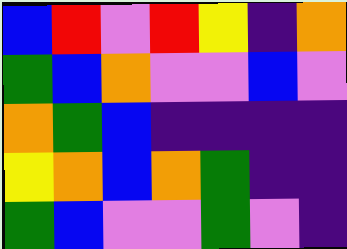[["blue", "red", "violet", "red", "yellow", "indigo", "orange"], ["green", "blue", "orange", "violet", "violet", "blue", "violet"], ["orange", "green", "blue", "indigo", "indigo", "indigo", "indigo"], ["yellow", "orange", "blue", "orange", "green", "indigo", "indigo"], ["green", "blue", "violet", "violet", "green", "violet", "indigo"]]